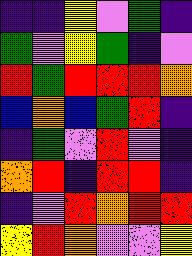[["indigo", "indigo", "yellow", "violet", "green", "indigo"], ["green", "violet", "yellow", "green", "indigo", "violet"], ["red", "green", "red", "red", "red", "orange"], ["blue", "orange", "blue", "green", "red", "indigo"], ["indigo", "green", "violet", "red", "violet", "indigo"], ["orange", "red", "indigo", "red", "red", "indigo"], ["indigo", "violet", "red", "orange", "red", "red"], ["yellow", "red", "orange", "violet", "violet", "yellow"]]